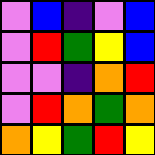[["violet", "blue", "indigo", "violet", "blue"], ["violet", "red", "green", "yellow", "blue"], ["violet", "violet", "indigo", "orange", "red"], ["violet", "red", "orange", "green", "orange"], ["orange", "yellow", "green", "red", "yellow"]]